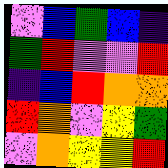[["violet", "blue", "green", "blue", "indigo"], ["green", "red", "violet", "violet", "red"], ["indigo", "blue", "red", "orange", "orange"], ["red", "orange", "violet", "yellow", "green"], ["violet", "orange", "yellow", "yellow", "red"]]